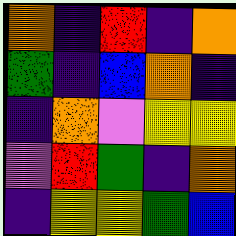[["orange", "indigo", "red", "indigo", "orange"], ["green", "indigo", "blue", "orange", "indigo"], ["indigo", "orange", "violet", "yellow", "yellow"], ["violet", "red", "green", "indigo", "orange"], ["indigo", "yellow", "yellow", "green", "blue"]]